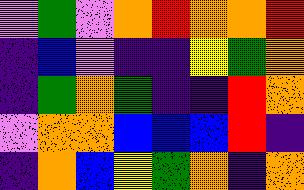[["violet", "green", "violet", "orange", "red", "orange", "orange", "red"], ["indigo", "blue", "violet", "indigo", "indigo", "yellow", "green", "orange"], ["indigo", "green", "orange", "green", "indigo", "indigo", "red", "orange"], ["violet", "orange", "orange", "blue", "blue", "blue", "red", "indigo"], ["indigo", "orange", "blue", "yellow", "green", "orange", "indigo", "orange"]]